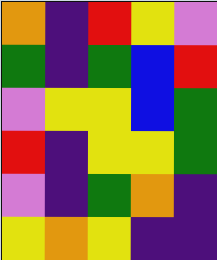[["orange", "indigo", "red", "yellow", "violet"], ["green", "indigo", "green", "blue", "red"], ["violet", "yellow", "yellow", "blue", "green"], ["red", "indigo", "yellow", "yellow", "green"], ["violet", "indigo", "green", "orange", "indigo"], ["yellow", "orange", "yellow", "indigo", "indigo"]]